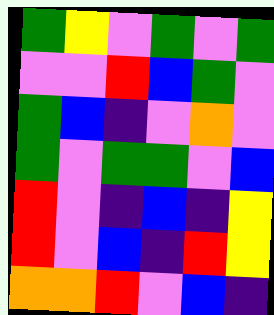[["green", "yellow", "violet", "green", "violet", "green"], ["violet", "violet", "red", "blue", "green", "violet"], ["green", "blue", "indigo", "violet", "orange", "violet"], ["green", "violet", "green", "green", "violet", "blue"], ["red", "violet", "indigo", "blue", "indigo", "yellow"], ["red", "violet", "blue", "indigo", "red", "yellow"], ["orange", "orange", "red", "violet", "blue", "indigo"]]